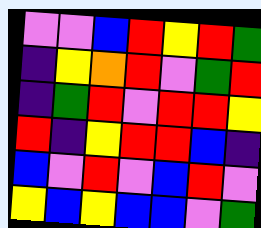[["violet", "violet", "blue", "red", "yellow", "red", "green"], ["indigo", "yellow", "orange", "red", "violet", "green", "red"], ["indigo", "green", "red", "violet", "red", "red", "yellow"], ["red", "indigo", "yellow", "red", "red", "blue", "indigo"], ["blue", "violet", "red", "violet", "blue", "red", "violet"], ["yellow", "blue", "yellow", "blue", "blue", "violet", "green"]]